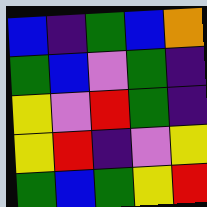[["blue", "indigo", "green", "blue", "orange"], ["green", "blue", "violet", "green", "indigo"], ["yellow", "violet", "red", "green", "indigo"], ["yellow", "red", "indigo", "violet", "yellow"], ["green", "blue", "green", "yellow", "red"]]